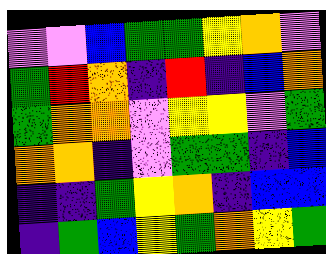[["violet", "violet", "blue", "green", "green", "yellow", "orange", "violet"], ["green", "red", "orange", "indigo", "red", "indigo", "blue", "orange"], ["green", "orange", "orange", "violet", "yellow", "yellow", "violet", "green"], ["orange", "orange", "indigo", "violet", "green", "green", "indigo", "blue"], ["indigo", "indigo", "green", "yellow", "orange", "indigo", "blue", "blue"], ["indigo", "green", "blue", "yellow", "green", "orange", "yellow", "green"]]